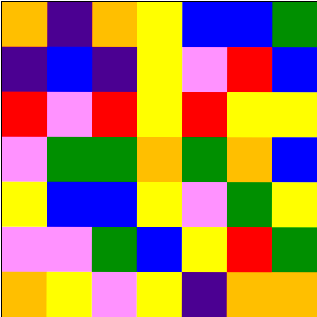[["orange", "indigo", "orange", "yellow", "blue", "blue", "green"], ["indigo", "blue", "indigo", "yellow", "violet", "red", "blue"], ["red", "violet", "red", "yellow", "red", "yellow", "yellow"], ["violet", "green", "green", "orange", "green", "orange", "blue"], ["yellow", "blue", "blue", "yellow", "violet", "green", "yellow"], ["violet", "violet", "green", "blue", "yellow", "red", "green"], ["orange", "yellow", "violet", "yellow", "indigo", "orange", "orange"]]